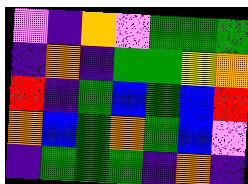[["violet", "indigo", "orange", "violet", "green", "green", "green"], ["indigo", "orange", "indigo", "green", "green", "yellow", "orange"], ["red", "indigo", "green", "blue", "green", "blue", "red"], ["orange", "blue", "green", "orange", "green", "blue", "violet"], ["indigo", "green", "green", "green", "indigo", "orange", "indigo"]]